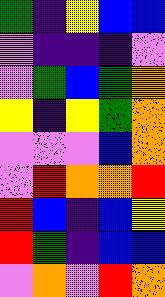[["green", "indigo", "yellow", "blue", "blue"], ["violet", "indigo", "indigo", "indigo", "violet"], ["violet", "green", "blue", "green", "orange"], ["yellow", "indigo", "yellow", "green", "orange"], ["violet", "violet", "violet", "blue", "orange"], ["violet", "red", "orange", "orange", "red"], ["red", "blue", "indigo", "blue", "yellow"], ["red", "green", "indigo", "blue", "blue"], ["violet", "orange", "violet", "red", "orange"]]